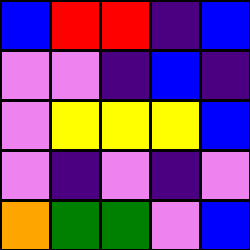[["blue", "red", "red", "indigo", "blue"], ["violet", "violet", "indigo", "blue", "indigo"], ["violet", "yellow", "yellow", "yellow", "blue"], ["violet", "indigo", "violet", "indigo", "violet"], ["orange", "green", "green", "violet", "blue"]]